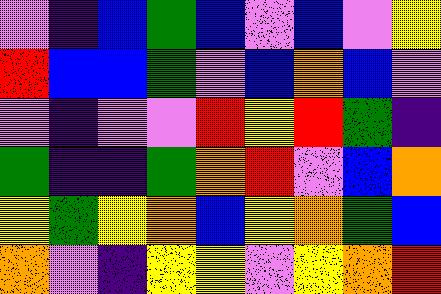[["violet", "indigo", "blue", "green", "blue", "violet", "blue", "violet", "yellow"], ["red", "blue", "blue", "green", "violet", "blue", "orange", "blue", "violet"], ["violet", "indigo", "violet", "violet", "red", "yellow", "red", "green", "indigo"], ["green", "indigo", "indigo", "green", "orange", "red", "violet", "blue", "orange"], ["yellow", "green", "yellow", "orange", "blue", "yellow", "orange", "green", "blue"], ["orange", "violet", "indigo", "yellow", "yellow", "violet", "yellow", "orange", "red"]]